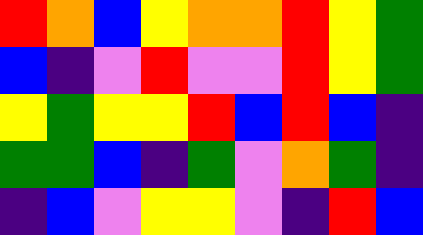[["red", "orange", "blue", "yellow", "orange", "orange", "red", "yellow", "green"], ["blue", "indigo", "violet", "red", "violet", "violet", "red", "yellow", "green"], ["yellow", "green", "yellow", "yellow", "red", "blue", "red", "blue", "indigo"], ["green", "green", "blue", "indigo", "green", "violet", "orange", "green", "indigo"], ["indigo", "blue", "violet", "yellow", "yellow", "violet", "indigo", "red", "blue"]]